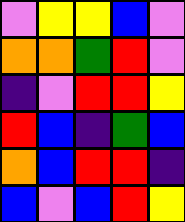[["violet", "yellow", "yellow", "blue", "violet"], ["orange", "orange", "green", "red", "violet"], ["indigo", "violet", "red", "red", "yellow"], ["red", "blue", "indigo", "green", "blue"], ["orange", "blue", "red", "red", "indigo"], ["blue", "violet", "blue", "red", "yellow"]]